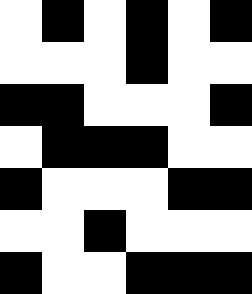[["white", "black", "white", "black", "white", "black"], ["white", "white", "white", "black", "white", "white"], ["black", "black", "white", "white", "white", "black"], ["white", "black", "black", "black", "white", "white"], ["black", "white", "white", "white", "black", "black"], ["white", "white", "black", "white", "white", "white"], ["black", "white", "white", "black", "black", "black"]]